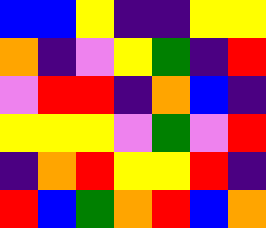[["blue", "blue", "yellow", "indigo", "indigo", "yellow", "yellow"], ["orange", "indigo", "violet", "yellow", "green", "indigo", "red"], ["violet", "red", "red", "indigo", "orange", "blue", "indigo"], ["yellow", "yellow", "yellow", "violet", "green", "violet", "red"], ["indigo", "orange", "red", "yellow", "yellow", "red", "indigo"], ["red", "blue", "green", "orange", "red", "blue", "orange"]]